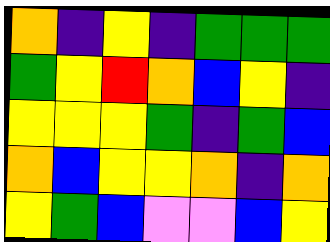[["orange", "indigo", "yellow", "indigo", "green", "green", "green"], ["green", "yellow", "red", "orange", "blue", "yellow", "indigo"], ["yellow", "yellow", "yellow", "green", "indigo", "green", "blue"], ["orange", "blue", "yellow", "yellow", "orange", "indigo", "orange"], ["yellow", "green", "blue", "violet", "violet", "blue", "yellow"]]